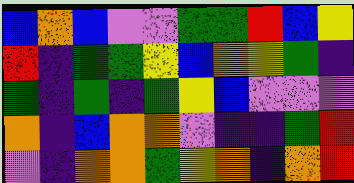[["blue", "orange", "blue", "violet", "violet", "green", "green", "red", "blue", "yellow"], ["red", "indigo", "green", "green", "yellow", "blue", "orange", "yellow", "green", "indigo"], ["green", "indigo", "green", "indigo", "green", "yellow", "blue", "violet", "violet", "violet"], ["orange", "indigo", "blue", "orange", "orange", "violet", "indigo", "indigo", "green", "red"], ["violet", "indigo", "orange", "orange", "green", "yellow", "orange", "indigo", "orange", "red"]]